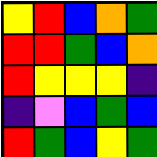[["yellow", "red", "blue", "orange", "green"], ["red", "red", "green", "blue", "orange"], ["red", "yellow", "yellow", "yellow", "indigo"], ["indigo", "violet", "blue", "green", "blue"], ["red", "green", "blue", "yellow", "green"]]